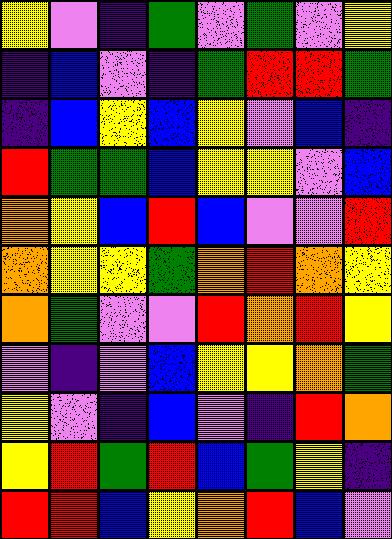[["yellow", "violet", "indigo", "green", "violet", "green", "violet", "yellow"], ["indigo", "blue", "violet", "indigo", "green", "red", "red", "green"], ["indigo", "blue", "yellow", "blue", "yellow", "violet", "blue", "indigo"], ["red", "green", "green", "blue", "yellow", "yellow", "violet", "blue"], ["orange", "yellow", "blue", "red", "blue", "violet", "violet", "red"], ["orange", "yellow", "yellow", "green", "orange", "red", "orange", "yellow"], ["orange", "green", "violet", "violet", "red", "orange", "red", "yellow"], ["violet", "indigo", "violet", "blue", "yellow", "yellow", "orange", "green"], ["yellow", "violet", "indigo", "blue", "violet", "indigo", "red", "orange"], ["yellow", "red", "green", "red", "blue", "green", "yellow", "indigo"], ["red", "red", "blue", "yellow", "orange", "red", "blue", "violet"]]